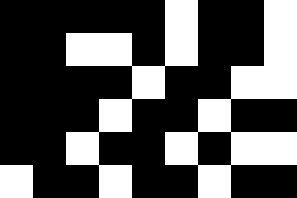[["black", "black", "black", "black", "black", "white", "black", "black", "white"], ["black", "black", "white", "white", "black", "white", "black", "black", "white"], ["black", "black", "black", "black", "white", "black", "black", "white", "white"], ["black", "black", "black", "white", "black", "black", "white", "black", "black"], ["black", "black", "white", "black", "black", "white", "black", "white", "white"], ["white", "black", "black", "white", "black", "black", "white", "black", "black"]]